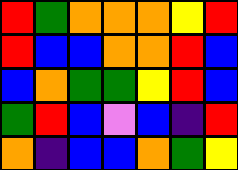[["red", "green", "orange", "orange", "orange", "yellow", "red"], ["red", "blue", "blue", "orange", "orange", "red", "blue"], ["blue", "orange", "green", "green", "yellow", "red", "blue"], ["green", "red", "blue", "violet", "blue", "indigo", "red"], ["orange", "indigo", "blue", "blue", "orange", "green", "yellow"]]